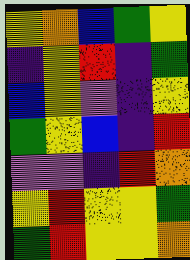[["yellow", "orange", "blue", "green", "yellow"], ["indigo", "yellow", "red", "indigo", "green"], ["blue", "yellow", "violet", "indigo", "yellow"], ["green", "yellow", "blue", "indigo", "red"], ["violet", "violet", "indigo", "red", "orange"], ["yellow", "red", "yellow", "yellow", "green"], ["green", "red", "yellow", "yellow", "orange"]]